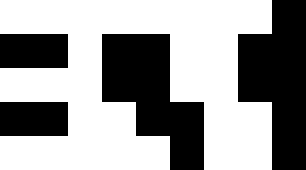[["white", "white", "white", "white", "white", "white", "white", "white", "black"], ["black", "black", "white", "black", "black", "white", "white", "black", "black"], ["white", "white", "white", "black", "black", "white", "white", "black", "black"], ["black", "black", "white", "white", "black", "black", "white", "white", "black"], ["white", "white", "white", "white", "white", "black", "white", "white", "black"]]